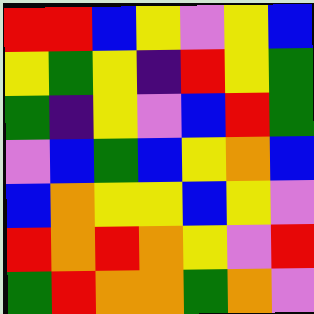[["red", "red", "blue", "yellow", "violet", "yellow", "blue"], ["yellow", "green", "yellow", "indigo", "red", "yellow", "green"], ["green", "indigo", "yellow", "violet", "blue", "red", "green"], ["violet", "blue", "green", "blue", "yellow", "orange", "blue"], ["blue", "orange", "yellow", "yellow", "blue", "yellow", "violet"], ["red", "orange", "red", "orange", "yellow", "violet", "red"], ["green", "red", "orange", "orange", "green", "orange", "violet"]]